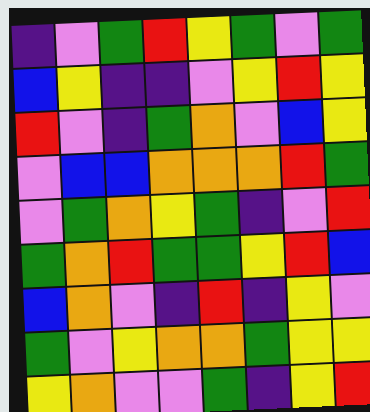[["indigo", "violet", "green", "red", "yellow", "green", "violet", "green"], ["blue", "yellow", "indigo", "indigo", "violet", "yellow", "red", "yellow"], ["red", "violet", "indigo", "green", "orange", "violet", "blue", "yellow"], ["violet", "blue", "blue", "orange", "orange", "orange", "red", "green"], ["violet", "green", "orange", "yellow", "green", "indigo", "violet", "red"], ["green", "orange", "red", "green", "green", "yellow", "red", "blue"], ["blue", "orange", "violet", "indigo", "red", "indigo", "yellow", "violet"], ["green", "violet", "yellow", "orange", "orange", "green", "yellow", "yellow"], ["yellow", "orange", "violet", "violet", "green", "indigo", "yellow", "red"]]